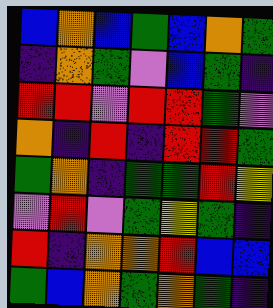[["blue", "orange", "blue", "green", "blue", "orange", "green"], ["indigo", "orange", "green", "violet", "blue", "green", "indigo"], ["red", "red", "violet", "red", "red", "green", "violet"], ["orange", "indigo", "red", "indigo", "red", "red", "green"], ["green", "orange", "indigo", "green", "green", "red", "yellow"], ["violet", "red", "violet", "green", "yellow", "green", "indigo"], ["red", "indigo", "orange", "orange", "red", "blue", "blue"], ["green", "blue", "orange", "green", "orange", "green", "indigo"]]